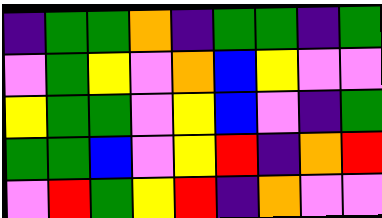[["indigo", "green", "green", "orange", "indigo", "green", "green", "indigo", "green"], ["violet", "green", "yellow", "violet", "orange", "blue", "yellow", "violet", "violet"], ["yellow", "green", "green", "violet", "yellow", "blue", "violet", "indigo", "green"], ["green", "green", "blue", "violet", "yellow", "red", "indigo", "orange", "red"], ["violet", "red", "green", "yellow", "red", "indigo", "orange", "violet", "violet"]]